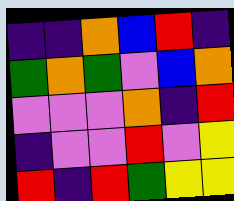[["indigo", "indigo", "orange", "blue", "red", "indigo"], ["green", "orange", "green", "violet", "blue", "orange"], ["violet", "violet", "violet", "orange", "indigo", "red"], ["indigo", "violet", "violet", "red", "violet", "yellow"], ["red", "indigo", "red", "green", "yellow", "yellow"]]